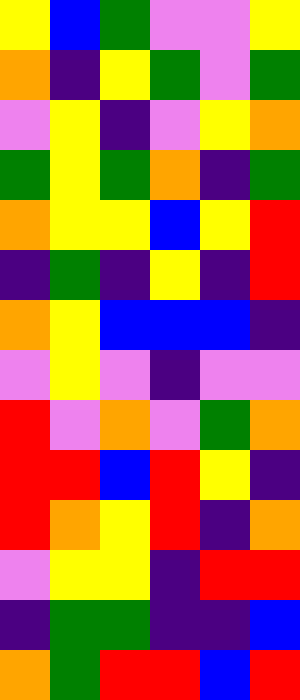[["yellow", "blue", "green", "violet", "violet", "yellow"], ["orange", "indigo", "yellow", "green", "violet", "green"], ["violet", "yellow", "indigo", "violet", "yellow", "orange"], ["green", "yellow", "green", "orange", "indigo", "green"], ["orange", "yellow", "yellow", "blue", "yellow", "red"], ["indigo", "green", "indigo", "yellow", "indigo", "red"], ["orange", "yellow", "blue", "blue", "blue", "indigo"], ["violet", "yellow", "violet", "indigo", "violet", "violet"], ["red", "violet", "orange", "violet", "green", "orange"], ["red", "red", "blue", "red", "yellow", "indigo"], ["red", "orange", "yellow", "red", "indigo", "orange"], ["violet", "yellow", "yellow", "indigo", "red", "red"], ["indigo", "green", "green", "indigo", "indigo", "blue"], ["orange", "green", "red", "red", "blue", "red"]]